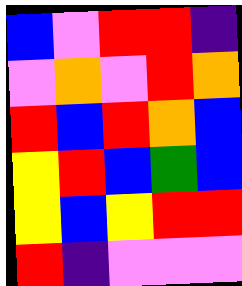[["blue", "violet", "red", "red", "indigo"], ["violet", "orange", "violet", "red", "orange"], ["red", "blue", "red", "orange", "blue"], ["yellow", "red", "blue", "green", "blue"], ["yellow", "blue", "yellow", "red", "red"], ["red", "indigo", "violet", "violet", "violet"]]